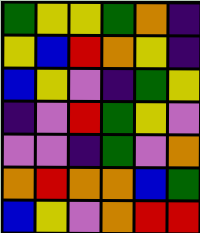[["green", "yellow", "yellow", "green", "orange", "indigo"], ["yellow", "blue", "red", "orange", "yellow", "indigo"], ["blue", "yellow", "violet", "indigo", "green", "yellow"], ["indigo", "violet", "red", "green", "yellow", "violet"], ["violet", "violet", "indigo", "green", "violet", "orange"], ["orange", "red", "orange", "orange", "blue", "green"], ["blue", "yellow", "violet", "orange", "red", "red"]]